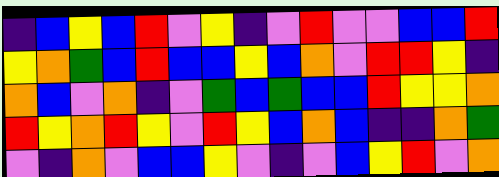[["indigo", "blue", "yellow", "blue", "red", "violet", "yellow", "indigo", "violet", "red", "violet", "violet", "blue", "blue", "red"], ["yellow", "orange", "green", "blue", "red", "blue", "blue", "yellow", "blue", "orange", "violet", "red", "red", "yellow", "indigo"], ["orange", "blue", "violet", "orange", "indigo", "violet", "green", "blue", "green", "blue", "blue", "red", "yellow", "yellow", "orange"], ["red", "yellow", "orange", "red", "yellow", "violet", "red", "yellow", "blue", "orange", "blue", "indigo", "indigo", "orange", "green"], ["violet", "indigo", "orange", "violet", "blue", "blue", "yellow", "violet", "indigo", "violet", "blue", "yellow", "red", "violet", "orange"]]